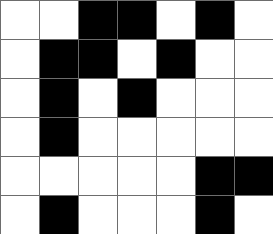[["white", "white", "black", "black", "white", "black", "white"], ["white", "black", "black", "white", "black", "white", "white"], ["white", "black", "white", "black", "white", "white", "white"], ["white", "black", "white", "white", "white", "white", "white"], ["white", "white", "white", "white", "white", "black", "black"], ["white", "black", "white", "white", "white", "black", "white"]]